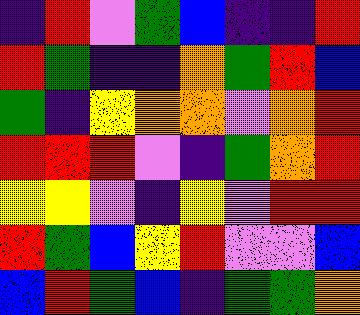[["indigo", "red", "violet", "green", "blue", "indigo", "indigo", "red"], ["red", "green", "indigo", "indigo", "orange", "green", "red", "blue"], ["green", "indigo", "yellow", "orange", "orange", "violet", "orange", "red"], ["red", "red", "red", "violet", "indigo", "green", "orange", "red"], ["yellow", "yellow", "violet", "indigo", "yellow", "violet", "red", "red"], ["red", "green", "blue", "yellow", "red", "violet", "violet", "blue"], ["blue", "red", "green", "blue", "indigo", "green", "green", "orange"]]